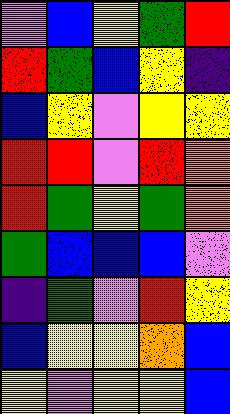[["violet", "blue", "yellow", "green", "red"], ["red", "green", "blue", "yellow", "indigo"], ["blue", "yellow", "violet", "yellow", "yellow"], ["red", "red", "violet", "red", "orange"], ["red", "green", "yellow", "green", "orange"], ["green", "blue", "blue", "blue", "violet"], ["indigo", "green", "violet", "red", "yellow"], ["blue", "yellow", "yellow", "orange", "blue"], ["yellow", "violet", "yellow", "yellow", "blue"]]